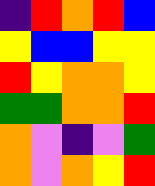[["indigo", "red", "orange", "red", "blue"], ["yellow", "blue", "blue", "yellow", "yellow"], ["red", "yellow", "orange", "orange", "yellow"], ["green", "green", "orange", "orange", "red"], ["orange", "violet", "indigo", "violet", "green"], ["orange", "violet", "orange", "yellow", "red"]]